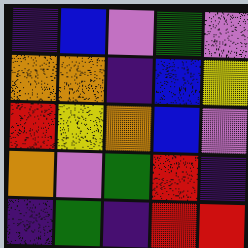[["indigo", "blue", "violet", "green", "violet"], ["orange", "orange", "indigo", "blue", "yellow"], ["red", "yellow", "orange", "blue", "violet"], ["orange", "violet", "green", "red", "indigo"], ["indigo", "green", "indigo", "red", "red"]]